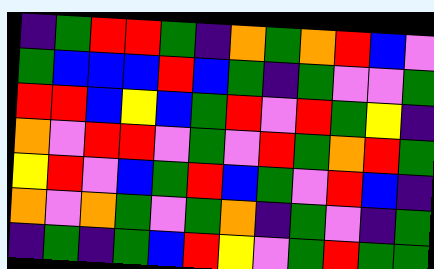[["indigo", "green", "red", "red", "green", "indigo", "orange", "green", "orange", "red", "blue", "violet"], ["green", "blue", "blue", "blue", "red", "blue", "green", "indigo", "green", "violet", "violet", "green"], ["red", "red", "blue", "yellow", "blue", "green", "red", "violet", "red", "green", "yellow", "indigo"], ["orange", "violet", "red", "red", "violet", "green", "violet", "red", "green", "orange", "red", "green"], ["yellow", "red", "violet", "blue", "green", "red", "blue", "green", "violet", "red", "blue", "indigo"], ["orange", "violet", "orange", "green", "violet", "green", "orange", "indigo", "green", "violet", "indigo", "green"], ["indigo", "green", "indigo", "green", "blue", "red", "yellow", "violet", "green", "red", "green", "green"]]